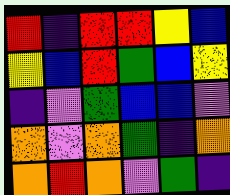[["red", "indigo", "red", "red", "yellow", "blue"], ["yellow", "blue", "red", "green", "blue", "yellow"], ["indigo", "violet", "green", "blue", "blue", "violet"], ["orange", "violet", "orange", "green", "indigo", "orange"], ["orange", "red", "orange", "violet", "green", "indigo"]]